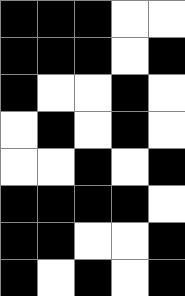[["black", "black", "black", "white", "white"], ["black", "black", "black", "white", "black"], ["black", "white", "white", "black", "white"], ["white", "black", "white", "black", "white"], ["white", "white", "black", "white", "black"], ["black", "black", "black", "black", "white"], ["black", "black", "white", "white", "black"], ["black", "white", "black", "white", "black"]]